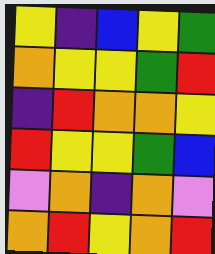[["yellow", "indigo", "blue", "yellow", "green"], ["orange", "yellow", "yellow", "green", "red"], ["indigo", "red", "orange", "orange", "yellow"], ["red", "yellow", "yellow", "green", "blue"], ["violet", "orange", "indigo", "orange", "violet"], ["orange", "red", "yellow", "orange", "red"]]